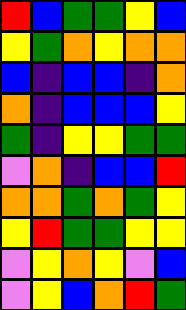[["red", "blue", "green", "green", "yellow", "blue"], ["yellow", "green", "orange", "yellow", "orange", "orange"], ["blue", "indigo", "blue", "blue", "indigo", "orange"], ["orange", "indigo", "blue", "blue", "blue", "yellow"], ["green", "indigo", "yellow", "yellow", "green", "green"], ["violet", "orange", "indigo", "blue", "blue", "red"], ["orange", "orange", "green", "orange", "green", "yellow"], ["yellow", "red", "green", "green", "yellow", "yellow"], ["violet", "yellow", "orange", "yellow", "violet", "blue"], ["violet", "yellow", "blue", "orange", "red", "green"]]